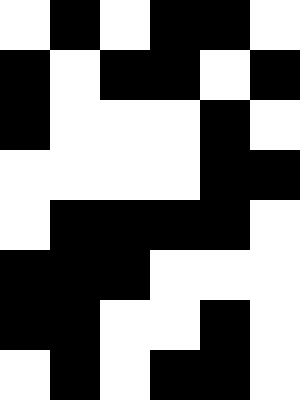[["white", "black", "white", "black", "black", "white"], ["black", "white", "black", "black", "white", "black"], ["black", "white", "white", "white", "black", "white"], ["white", "white", "white", "white", "black", "black"], ["white", "black", "black", "black", "black", "white"], ["black", "black", "black", "white", "white", "white"], ["black", "black", "white", "white", "black", "white"], ["white", "black", "white", "black", "black", "white"]]